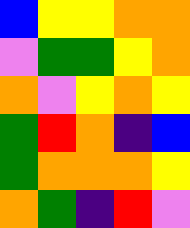[["blue", "yellow", "yellow", "orange", "orange"], ["violet", "green", "green", "yellow", "orange"], ["orange", "violet", "yellow", "orange", "yellow"], ["green", "red", "orange", "indigo", "blue"], ["green", "orange", "orange", "orange", "yellow"], ["orange", "green", "indigo", "red", "violet"]]